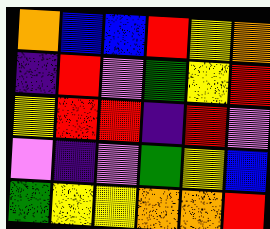[["orange", "blue", "blue", "red", "yellow", "orange"], ["indigo", "red", "violet", "green", "yellow", "red"], ["yellow", "red", "red", "indigo", "red", "violet"], ["violet", "indigo", "violet", "green", "yellow", "blue"], ["green", "yellow", "yellow", "orange", "orange", "red"]]